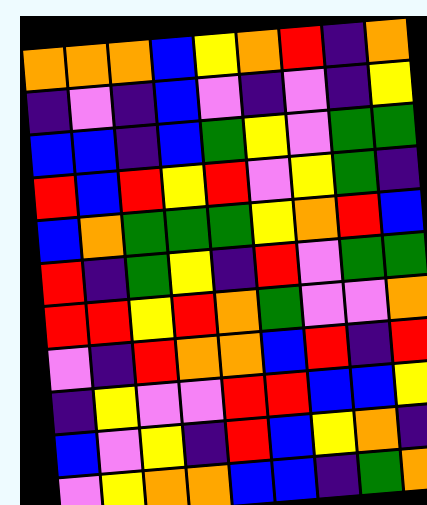[["orange", "orange", "orange", "blue", "yellow", "orange", "red", "indigo", "orange"], ["indigo", "violet", "indigo", "blue", "violet", "indigo", "violet", "indigo", "yellow"], ["blue", "blue", "indigo", "blue", "green", "yellow", "violet", "green", "green"], ["red", "blue", "red", "yellow", "red", "violet", "yellow", "green", "indigo"], ["blue", "orange", "green", "green", "green", "yellow", "orange", "red", "blue"], ["red", "indigo", "green", "yellow", "indigo", "red", "violet", "green", "green"], ["red", "red", "yellow", "red", "orange", "green", "violet", "violet", "orange"], ["violet", "indigo", "red", "orange", "orange", "blue", "red", "indigo", "red"], ["indigo", "yellow", "violet", "violet", "red", "red", "blue", "blue", "yellow"], ["blue", "violet", "yellow", "indigo", "red", "blue", "yellow", "orange", "indigo"], ["violet", "yellow", "orange", "orange", "blue", "blue", "indigo", "green", "orange"]]